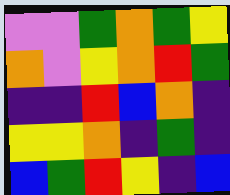[["violet", "violet", "green", "orange", "green", "yellow"], ["orange", "violet", "yellow", "orange", "red", "green"], ["indigo", "indigo", "red", "blue", "orange", "indigo"], ["yellow", "yellow", "orange", "indigo", "green", "indigo"], ["blue", "green", "red", "yellow", "indigo", "blue"]]